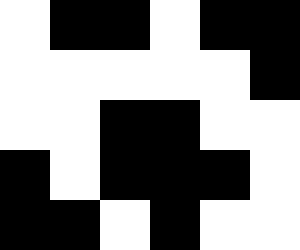[["white", "black", "black", "white", "black", "black"], ["white", "white", "white", "white", "white", "black"], ["white", "white", "black", "black", "white", "white"], ["black", "white", "black", "black", "black", "white"], ["black", "black", "white", "black", "white", "white"]]